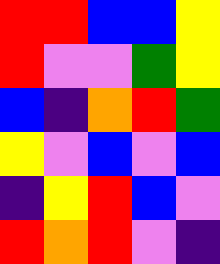[["red", "red", "blue", "blue", "yellow"], ["red", "violet", "violet", "green", "yellow"], ["blue", "indigo", "orange", "red", "green"], ["yellow", "violet", "blue", "violet", "blue"], ["indigo", "yellow", "red", "blue", "violet"], ["red", "orange", "red", "violet", "indigo"]]